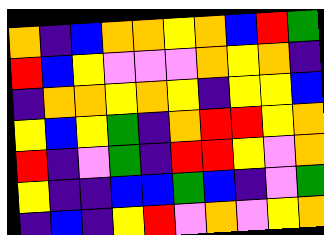[["orange", "indigo", "blue", "orange", "orange", "yellow", "orange", "blue", "red", "green"], ["red", "blue", "yellow", "violet", "violet", "violet", "orange", "yellow", "orange", "indigo"], ["indigo", "orange", "orange", "yellow", "orange", "yellow", "indigo", "yellow", "yellow", "blue"], ["yellow", "blue", "yellow", "green", "indigo", "orange", "red", "red", "yellow", "orange"], ["red", "indigo", "violet", "green", "indigo", "red", "red", "yellow", "violet", "orange"], ["yellow", "indigo", "indigo", "blue", "blue", "green", "blue", "indigo", "violet", "green"], ["indigo", "blue", "indigo", "yellow", "red", "violet", "orange", "violet", "yellow", "orange"]]